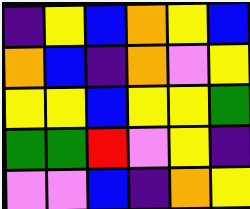[["indigo", "yellow", "blue", "orange", "yellow", "blue"], ["orange", "blue", "indigo", "orange", "violet", "yellow"], ["yellow", "yellow", "blue", "yellow", "yellow", "green"], ["green", "green", "red", "violet", "yellow", "indigo"], ["violet", "violet", "blue", "indigo", "orange", "yellow"]]